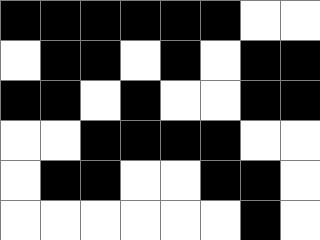[["black", "black", "black", "black", "black", "black", "white", "white"], ["white", "black", "black", "white", "black", "white", "black", "black"], ["black", "black", "white", "black", "white", "white", "black", "black"], ["white", "white", "black", "black", "black", "black", "white", "white"], ["white", "black", "black", "white", "white", "black", "black", "white"], ["white", "white", "white", "white", "white", "white", "black", "white"]]